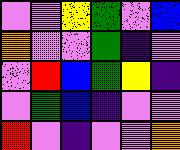[["violet", "violet", "yellow", "green", "violet", "blue"], ["orange", "violet", "violet", "green", "indigo", "violet"], ["violet", "red", "blue", "green", "yellow", "indigo"], ["violet", "green", "blue", "indigo", "violet", "violet"], ["red", "violet", "indigo", "violet", "violet", "orange"]]